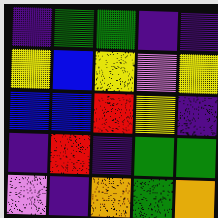[["indigo", "green", "green", "indigo", "indigo"], ["yellow", "blue", "yellow", "violet", "yellow"], ["blue", "blue", "red", "yellow", "indigo"], ["indigo", "red", "indigo", "green", "green"], ["violet", "indigo", "orange", "green", "orange"]]